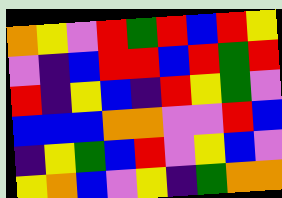[["orange", "yellow", "violet", "red", "green", "red", "blue", "red", "yellow"], ["violet", "indigo", "blue", "red", "red", "blue", "red", "green", "red"], ["red", "indigo", "yellow", "blue", "indigo", "red", "yellow", "green", "violet"], ["blue", "blue", "blue", "orange", "orange", "violet", "violet", "red", "blue"], ["indigo", "yellow", "green", "blue", "red", "violet", "yellow", "blue", "violet"], ["yellow", "orange", "blue", "violet", "yellow", "indigo", "green", "orange", "orange"]]